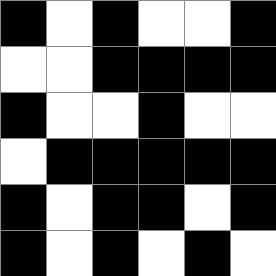[["black", "white", "black", "white", "white", "black"], ["white", "white", "black", "black", "black", "black"], ["black", "white", "white", "black", "white", "white"], ["white", "black", "black", "black", "black", "black"], ["black", "white", "black", "black", "white", "black"], ["black", "white", "black", "white", "black", "white"]]